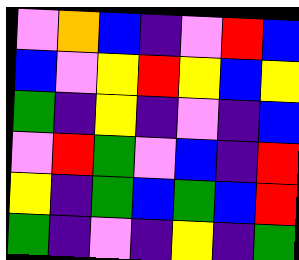[["violet", "orange", "blue", "indigo", "violet", "red", "blue"], ["blue", "violet", "yellow", "red", "yellow", "blue", "yellow"], ["green", "indigo", "yellow", "indigo", "violet", "indigo", "blue"], ["violet", "red", "green", "violet", "blue", "indigo", "red"], ["yellow", "indigo", "green", "blue", "green", "blue", "red"], ["green", "indigo", "violet", "indigo", "yellow", "indigo", "green"]]